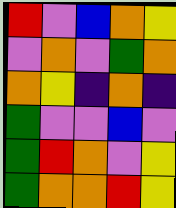[["red", "violet", "blue", "orange", "yellow"], ["violet", "orange", "violet", "green", "orange"], ["orange", "yellow", "indigo", "orange", "indigo"], ["green", "violet", "violet", "blue", "violet"], ["green", "red", "orange", "violet", "yellow"], ["green", "orange", "orange", "red", "yellow"]]